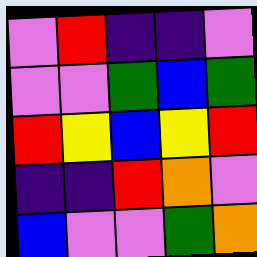[["violet", "red", "indigo", "indigo", "violet"], ["violet", "violet", "green", "blue", "green"], ["red", "yellow", "blue", "yellow", "red"], ["indigo", "indigo", "red", "orange", "violet"], ["blue", "violet", "violet", "green", "orange"]]